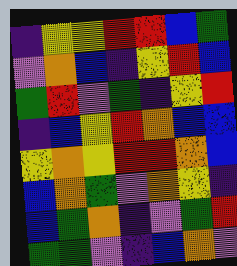[["indigo", "yellow", "yellow", "red", "red", "blue", "green"], ["violet", "orange", "blue", "indigo", "yellow", "red", "blue"], ["green", "red", "violet", "green", "indigo", "yellow", "red"], ["indigo", "blue", "yellow", "red", "orange", "blue", "blue"], ["yellow", "orange", "yellow", "red", "red", "orange", "blue"], ["blue", "orange", "green", "violet", "orange", "yellow", "indigo"], ["blue", "green", "orange", "indigo", "violet", "green", "red"], ["green", "green", "violet", "indigo", "blue", "orange", "violet"]]